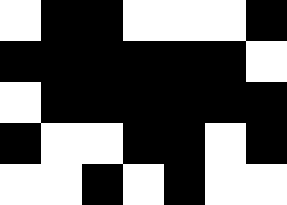[["white", "black", "black", "white", "white", "white", "black"], ["black", "black", "black", "black", "black", "black", "white"], ["white", "black", "black", "black", "black", "black", "black"], ["black", "white", "white", "black", "black", "white", "black"], ["white", "white", "black", "white", "black", "white", "white"]]